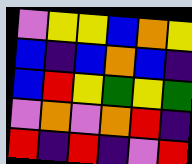[["violet", "yellow", "yellow", "blue", "orange", "yellow"], ["blue", "indigo", "blue", "orange", "blue", "indigo"], ["blue", "red", "yellow", "green", "yellow", "green"], ["violet", "orange", "violet", "orange", "red", "indigo"], ["red", "indigo", "red", "indigo", "violet", "red"]]